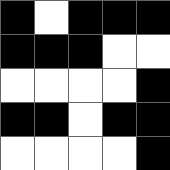[["black", "white", "black", "black", "black"], ["black", "black", "black", "white", "white"], ["white", "white", "white", "white", "black"], ["black", "black", "white", "black", "black"], ["white", "white", "white", "white", "black"]]